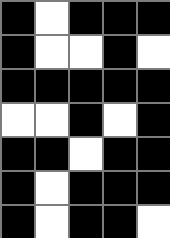[["black", "white", "black", "black", "black"], ["black", "white", "white", "black", "white"], ["black", "black", "black", "black", "black"], ["white", "white", "black", "white", "black"], ["black", "black", "white", "black", "black"], ["black", "white", "black", "black", "black"], ["black", "white", "black", "black", "white"]]